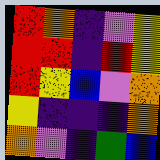[["red", "orange", "indigo", "violet", "yellow"], ["red", "red", "indigo", "red", "yellow"], ["red", "yellow", "blue", "violet", "orange"], ["yellow", "indigo", "indigo", "indigo", "orange"], ["orange", "violet", "indigo", "green", "blue"]]